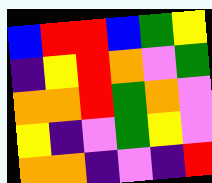[["blue", "red", "red", "blue", "green", "yellow"], ["indigo", "yellow", "red", "orange", "violet", "green"], ["orange", "orange", "red", "green", "orange", "violet"], ["yellow", "indigo", "violet", "green", "yellow", "violet"], ["orange", "orange", "indigo", "violet", "indigo", "red"]]